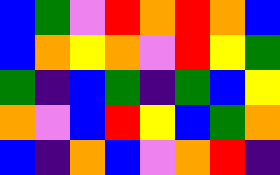[["blue", "green", "violet", "red", "orange", "red", "orange", "blue"], ["blue", "orange", "yellow", "orange", "violet", "red", "yellow", "green"], ["green", "indigo", "blue", "green", "indigo", "green", "blue", "yellow"], ["orange", "violet", "blue", "red", "yellow", "blue", "green", "orange"], ["blue", "indigo", "orange", "blue", "violet", "orange", "red", "indigo"]]